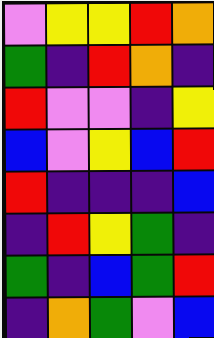[["violet", "yellow", "yellow", "red", "orange"], ["green", "indigo", "red", "orange", "indigo"], ["red", "violet", "violet", "indigo", "yellow"], ["blue", "violet", "yellow", "blue", "red"], ["red", "indigo", "indigo", "indigo", "blue"], ["indigo", "red", "yellow", "green", "indigo"], ["green", "indigo", "blue", "green", "red"], ["indigo", "orange", "green", "violet", "blue"]]